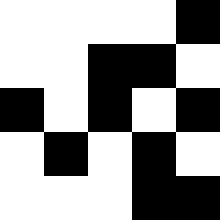[["white", "white", "white", "white", "black"], ["white", "white", "black", "black", "white"], ["black", "white", "black", "white", "black"], ["white", "black", "white", "black", "white"], ["white", "white", "white", "black", "black"]]